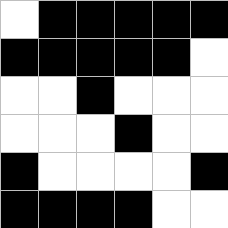[["white", "black", "black", "black", "black", "black"], ["black", "black", "black", "black", "black", "white"], ["white", "white", "black", "white", "white", "white"], ["white", "white", "white", "black", "white", "white"], ["black", "white", "white", "white", "white", "black"], ["black", "black", "black", "black", "white", "white"]]